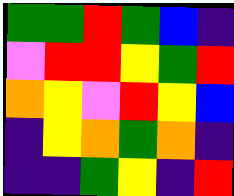[["green", "green", "red", "green", "blue", "indigo"], ["violet", "red", "red", "yellow", "green", "red"], ["orange", "yellow", "violet", "red", "yellow", "blue"], ["indigo", "yellow", "orange", "green", "orange", "indigo"], ["indigo", "indigo", "green", "yellow", "indigo", "red"]]